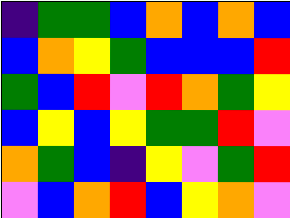[["indigo", "green", "green", "blue", "orange", "blue", "orange", "blue"], ["blue", "orange", "yellow", "green", "blue", "blue", "blue", "red"], ["green", "blue", "red", "violet", "red", "orange", "green", "yellow"], ["blue", "yellow", "blue", "yellow", "green", "green", "red", "violet"], ["orange", "green", "blue", "indigo", "yellow", "violet", "green", "red"], ["violet", "blue", "orange", "red", "blue", "yellow", "orange", "violet"]]